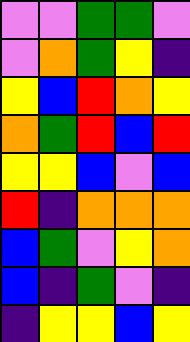[["violet", "violet", "green", "green", "violet"], ["violet", "orange", "green", "yellow", "indigo"], ["yellow", "blue", "red", "orange", "yellow"], ["orange", "green", "red", "blue", "red"], ["yellow", "yellow", "blue", "violet", "blue"], ["red", "indigo", "orange", "orange", "orange"], ["blue", "green", "violet", "yellow", "orange"], ["blue", "indigo", "green", "violet", "indigo"], ["indigo", "yellow", "yellow", "blue", "yellow"]]